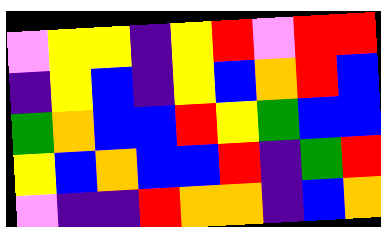[["violet", "yellow", "yellow", "indigo", "yellow", "red", "violet", "red", "red"], ["indigo", "yellow", "blue", "indigo", "yellow", "blue", "orange", "red", "blue"], ["green", "orange", "blue", "blue", "red", "yellow", "green", "blue", "blue"], ["yellow", "blue", "orange", "blue", "blue", "red", "indigo", "green", "red"], ["violet", "indigo", "indigo", "red", "orange", "orange", "indigo", "blue", "orange"]]